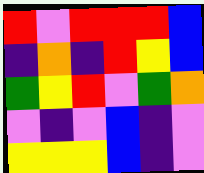[["red", "violet", "red", "red", "red", "blue"], ["indigo", "orange", "indigo", "red", "yellow", "blue"], ["green", "yellow", "red", "violet", "green", "orange"], ["violet", "indigo", "violet", "blue", "indigo", "violet"], ["yellow", "yellow", "yellow", "blue", "indigo", "violet"]]